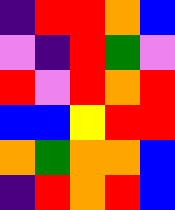[["indigo", "red", "red", "orange", "blue"], ["violet", "indigo", "red", "green", "violet"], ["red", "violet", "red", "orange", "red"], ["blue", "blue", "yellow", "red", "red"], ["orange", "green", "orange", "orange", "blue"], ["indigo", "red", "orange", "red", "blue"]]